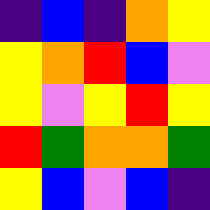[["indigo", "blue", "indigo", "orange", "yellow"], ["yellow", "orange", "red", "blue", "violet"], ["yellow", "violet", "yellow", "red", "yellow"], ["red", "green", "orange", "orange", "green"], ["yellow", "blue", "violet", "blue", "indigo"]]